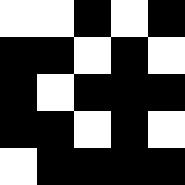[["white", "white", "black", "white", "black"], ["black", "black", "white", "black", "white"], ["black", "white", "black", "black", "black"], ["black", "black", "white", "black", "white"], ["white", "black", "black", "black", "black"]]